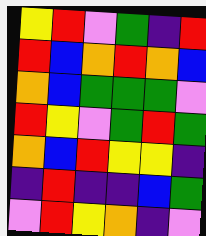[["yellow", "red", "violet", "green", "indigo", "red"], ["red", "blue", "orange", "red", "orange", "blue"], ["orange", "blue", "green", "green", "green", "violet"], ["red", "yellow", "violet", "green", "red", "green"], ["orange", "blue", "red", "yellow", "yellow", "indigo"], ["indigo", "red", "indigo", "indigo", "blue", "green"], ["violet", "red", "yellow", "orange", "indigo", "violet"]]